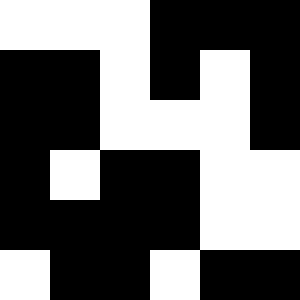[["white", "white", "white", "black", "black", "black"], ["black", "black", "white", "black", "white", "black"], ["black", "black", "white", "white", "white", "black"], ["black", "white", "black", "black", "white", "white"], ["black", "black", "black", "black", "white", "white"], ["white", "black", "black", "white", "black", "black"]]